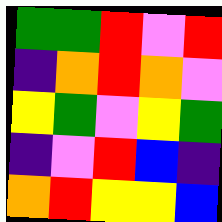[["green", "green", "red", "violet", "red"], ["indigo", "orange", "red", "orange", "violet"], ["yellow", "green", "violet", "yellow", "green"], ["indigo", "violet", "red", "blue", "indigo"], ["orange", "red", "yellow", "yellow", "blue"]]